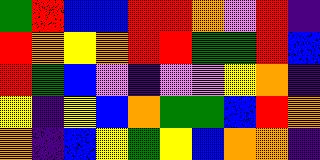[["green", "red", "blue", "blue", "red", "red", "orange", "violet", "red", "indigo"], ["red", "orange", "yellow", "orange", "red", "red", "green", "green", "red", "blue"], ["red", "green", "blue", "violet", "indigo", "violet", "violet", "yellow", "orange", "indigo"], ["yellow", "indigo", "yellow", "blue", "orange", "green", "green", "blue", "red", "orange"], ["orange", "indigo", "blue", "yellow", "green", "yellow", "blue", "orange", "orange", "indigo"]]